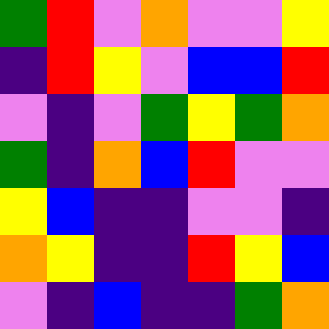[["green", "red", "violet", "orange", "violet", "violet", "yellow"], ["indigo", "red", "yellow", "violet", "blue", "blue", "red"], ["violet", "indigo", "violet", "green", "yellow", "green", "orange"], ["green", "indigo", "orange", "blue", "red", "violet", "violet"], ["yellow", "blue", "indigo", "indigo", "violet", "violet", "indigo"], ["orange", "yellow", "indigo", "indigo", "red", "yellow", "blue"], ["violet", "indigo", "blue", "indigo", "indigo", "green", "orange"]]